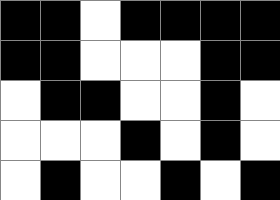[["black", "black", "white", "black", "black", "black", "black"], ["black", "black", "white", "white", "white", "black", "black"], ["white", "black", "black", "white", "white", "black", "white"], ["white", "white", "white", "black", "white", "black", "white"], ["white", "black", "white", "white", "black", "white", "black"]]